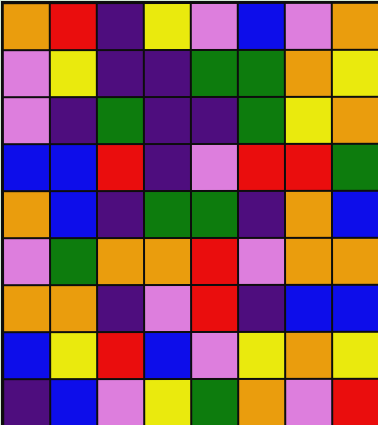[["orange", "red", "indigo", "yellow", "violet", "blue", "violet", "orange"], ["violet", "yellow", "indigo", "indigo", "green", "green", "orange", "yellow"], ["violet", "indigo", "green", "indigo", "indigo", "green", "yellow", "orange"], ["blue", "blue", "red", "indigo", "violet", "red", "red", "green"], ["orange", "blue", "indigo", "green", "green", "indigo", "orange", "blue"], ["violet", "green", "orange", "orange", "red", "violet", "orange", "orange"], ["orange", "orange", "indigo", "violet", "red", "indigo", "blue", "blue"], ["blue", "yellow", "red", "blue", "violet", "yellow", "orange", "yellow"], ["indigo", "blue", "violet", "yellow", "green", "orange", "violet", "red"]]